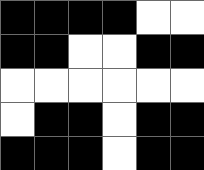[["black", "black", "black", "black", "white", "white"], ["black", "black", "white", "white", "black", "black"], ["white", "white", "white", "white", "white", "white"], ["white", "black", "black", "white", "black", "black"], ["black", "black", "black", "white", "black", "black"]]